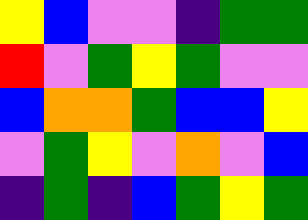[["yellow", "blue", "violet", "violet", "indigo", "green", "green"], ["red", "violet", "green", "yellow", "green", "violet", "violet"], ["blue", "orange", "orange", "green", "blue", "blue", "yellow"], ["violet", "green", "yellow", "violet", "orange", "violet", "blue"], ["indigo", "green", "indigo", "blue", "green", "yellow", "green"]]